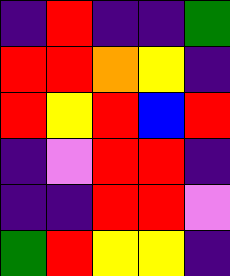[["indigo", "red", "indigo", "indigo", "green"], ["red", "red", "orange", "yellow", "indigo"], ["red", "yellow", "red", "blue", "red"], ["indigo", "violet", "red", "red", "indigo"], ["indigo", "indigo", "red", "red", "violet"], ["green", "red", "yellow", "yellow", "indigo"]]